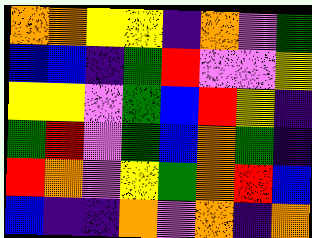[["orange", "orange", "yellow", "yellow", "indigo", "orange", "violet", "green"], ["blue", "blue", "indigo", "green", "red", "violet", "violet", "yellow"], ["yellow", "yellow", "violet", "green", "blue", "red", "yellow", "indigo"], ["green", "red", "violet", "green", "blue", "orange", "green", "indigo"], ["red", "orange", "violet", "yellow", "green", "orange", "red", "blue"], ["blue", "indigo", "indigo", "orange", "violet", "orange", "indigo", "orange"]]